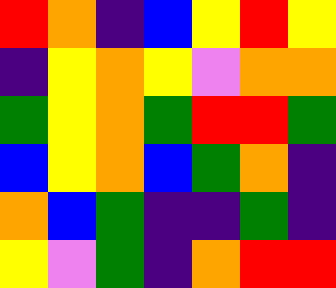[["red", "orange", "indigo", "blue", "yellow", "red", "yellow"], ["indigo", "yellow", "orange", "yellow", "violet", "orange", "orange"], ["green", "yellow", "orange", "green", "red", "red", "green"], ["blue", "yellow", "orange", "blue", "green", "orange", "indigo"], ["orange", "blue", "green", "indigo", "indigo", "green", "indigo"], ["yellow", "violet", "green", "indigo", "orange", "red", "red"]]